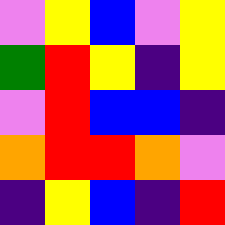[["violet", "yellow", "blue", "violet", "yellow"], ["green", "red", "yellow", "indigo", "yellow"], ["violet", "red", "blue", "blue", "indigo"], ["orange", "red", "red", "orange", "violet"], ["indigo", "yellow", "blue", "indigo", "red"]]